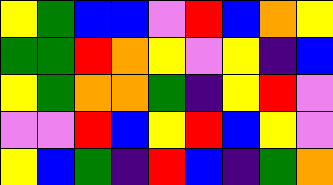[["yellow", "green", "blue", "blue", "violet", "red", "blue", "orange", "yellow"], ["green", "green", "red", "orange", "yellow", "violet", "yellow", "indigo", "blue"], ["yellow", "green", "orange", "orange", "green", "indigo", "yellow", "red", "violet"], ["violet", "violet", "red", "blue", "yellow", "red", "blue", "yellow", "violet"], ["yellow", "blue", "green", "indigo", "red", "blue", "indigo", "green", "orange"]]